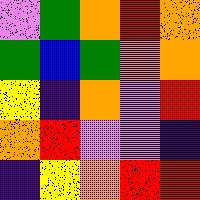[["violet", "green", "orange", "red", "orange"], ["green", "blue", "green", "orange", "orange"], ["yellow", "indigo", "orange", "violet", "red"], ["orange", "red", "violet", "violet", "indigo"], ["indigo", "yellow", "orange", "red", "red"]]